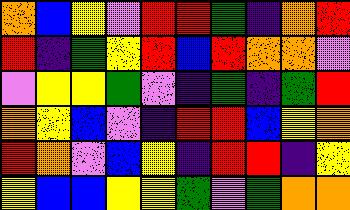[["orange", "blue", "yellow", "violet", "red", "red", "green", "indigo", "orange", "red"], ["red", "indigo", "green", "yellow", "red", "blue", "red", "orange", "orange", "violet"], ["violet", "yellow", "yellow", "green", "violet", "indigo", "green", "indigo", "green", "red"], ["orange", "yellow", "blue", "violet", "indigo", "red", "red", "blue", "yellow", "orange"], ["red", "orange", "violet", "blue", "yellow", "indigo", "red", "red", "indigo", "yellow"], ["yellow", "blue", "blue", "yellow", "yellow", "green", "violet", "green", "orange", "orange"]]